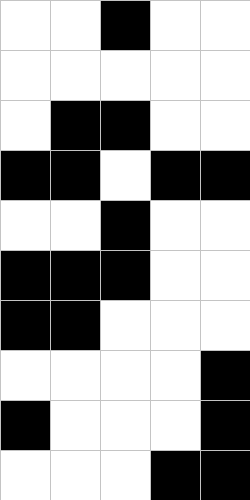[["white", "white", "black", "white", "white"], ["white", "white", "white", "white", "white"], ["white", "black", "black", "white", "white"], ["black", "black", "white", "black", "black"], ["white", "white", "black", "white", "white"], ["black", "black", "black", "white", "white"], ["black", "black", "white", "white", "white"], ["white", "white", "white", "white", "black"], ["black", "white", "white", "white", "black"], ["white", "white", "white", "black", "black"]]